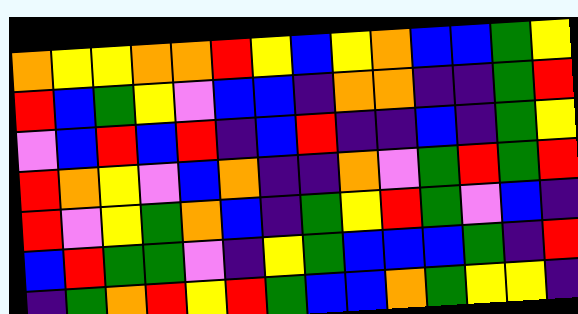[["orange", "yellow", "yellow", "orange", "orange", "red", "yellow", "blue", "yellow", "orange", "blue", "blue", "green", "yellow"], ["red", "blue", "green", "yellow", "violet", "blue", "blue", "indigo", "orange", "orange", "indigo", "indigo", "green", "red"], ["violet", "blue", "red", "blue", "red", "indigo", "blue", "red", "indigo", "indigo", "blue", "indigo", "green", "yellow"], ["red", "orange", "yellow", "violet", "blue", "orange", "indigo", "indigo", "orange", "violet", "green", "red", "green", "red"], ["red", "violet", "yellow", "green", "orange", "blue", "indigo", "green", "yellow", "red", "green", "violet", "blue", "indigo"], ["blue", "red", "green", "green", "violet", "indigo", "yellow", "green", "blue", "blue", "blue", "green", "indigo", "red"], ["indigo", "green", "orange", "red", "yellow", "red", "green", "blue", "blue", "orange", "green", "yellow", "yellow", "indigo"]]